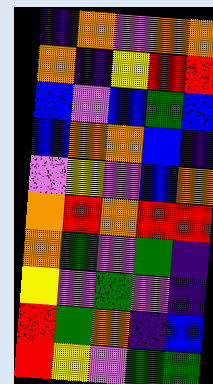[["indigo", "orange", "violet", "orange", "orange"], ["orange", "indigo", "yellow", "red", "red"], ["blue", "violet", "blue", "green", "blue"], ["blue", "orange", "orange", "blue", "indigo"], ["violet", "yellow", "violet", "blue", "orange"], ["orange", "red", "orange", "red", "red"], ["orange", "green", "violet", "green", "indigo"], ["yellow", "violet", "green", "violet", "indigo"], ["red", "green", "orange", "indigo", "blue"], ["red", "yellow", "violet", "green", "green"]]